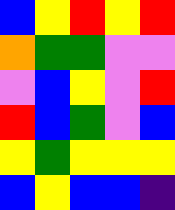[["blue", "yellow", "red", "yellow", "red"], ["orange", "green", "green", "violet", "violet"], ["violet", "blue", "yellow", "violet", "red"], ["red", "blue", "green", "violet", "blue"], ["yellow", "green", "yellow", "yellow", "yellow"], ["blue", "yellow", "blue", "blue", "indigo"]]